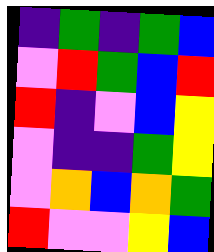[["indigo", "green", "indigo", "green", "blue"], ["violet", "red", "green", "blue", "red"], ["red", "indigo", "violet", "blue", "yellow"], ["violet", "indigo", "indigo", "green", "yellow"], ["violet", "orange", "blue", "orange", "green"], ["red", "violet", "violet", "yellow", "blue"]]